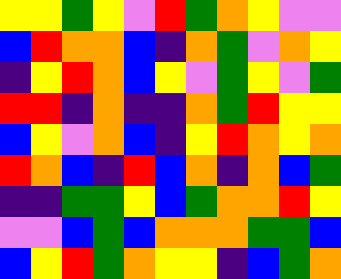[["yellow", "yellow", "green", "yellow", "violet", "red", "green", "orange", "yellow", "violet", "violet"], ["blue", "red", "orange", "orange", "blue", "indigo", "orange", "green", "violet", "orange", "yellow"], ["indigo", "yellow", "red", "orange", "blue", "yellow", "violet", "green", "yellow", "violet", "green"], ["red", "red", "indigo", "orange", "indigo", "indigo", "orange", "green", "red", "yellow", "yellow"], ["blue", "yellow", "violet", "orange", "blue", "indigo", "yellow", "red", "orange", "yellow", "orange"], ["red", "orange", "blue", "indigo", "red", "blue", "orange", "indigo", "orange", "blue", "green"], ["indigo", "indigo", "green", "green", "yellow", "blue", "green", "orange", "orange", "red", "yellow"], ["violet", "violet", "blue", "green", "blue", "orange", "orange", "orange", "green", "green", "blue"], ["blue", "yellow", "red", "green", "orange", "yellow", "yellow", "indigo", "blue", "green", "orange"]]